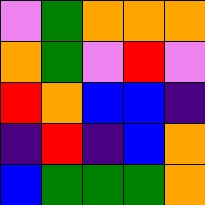[["violet", "green", "orange", "orange", "orange"], ["orange", "green", "violet", "red", "violet"], ["red", "orange", "blue", "blue", "indigo"], ["indigo", "red", "indigo", "blue", "orange"], ["blue", "green", "green", "green", "orange"]]